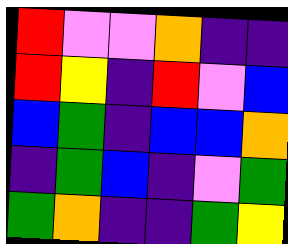[["red", "violet", "violet", "orange", "indigo", "indigo"], ["red", "yellow", "indigo", "red", "violet", "blue"], ["blue", "green", "indigo", "blue", "blue", "orange"], ["indigo", "green", "blue", "indigo", "violet", "green"], ["green", "orange", "indigo", "indigo", "green", "yellow"]]